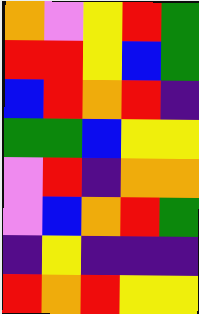[["orange", "violet", "yellow", "red", "green"], ["red", "red", "yellow", "blue", "green"], ["blue", "red", "orange", "red", "indigo"], ["green", "green", "blue", "yellow", "yellow"], ["violet", "red", "indigo", "orange", "orange"], ["violet", "blue", "orange", "red", "green"], ["indigo", "yellow", "indigo", "indigo", "indigo"], ["red", "orange", "red", "yellow", "yellow"]]